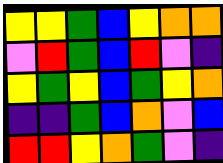[["yellow", "yellow", "green", "blue", "yellow", "orange", "orange"], ["violet", "red", "green", "blue", "red", "violet", "indigo"], ["yellow", "green", "yellow", "blue", "green", "yellow", "orange"], ["indigo", "indigo", "green", "blue", "orange", "violet", "blue"], ["red", "red", "yellow", "orange", "green", "violet", "indigo"]]